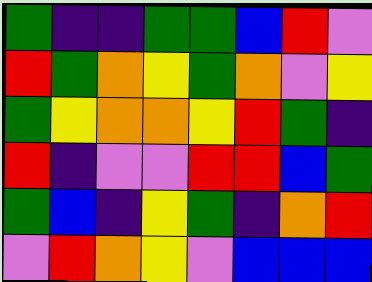[["green", "indigo", "indigo", "green", "green", "blue", "red", "violet"], ["red", "green", "orange", "yellow", "green", "orange", "violet", "yellow"], ["green", "yellow", "orange", "orange", "yellow", "red", "green", "indigo"], ["red", "indigo", "violet", "violet", "red", "red", "blue", "green"], ["green", "blue", "indigo", "yellow", "green", "indigo", "orange", "red"], ["violet", "red", "orange", "yellow", "violet", "blue", "blue", "blue"]]